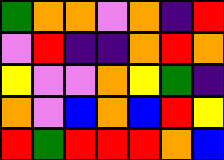[["green", "orange", "orange", "violet", "orange", "indigo", "red"], ["violet", "red", "indigo", "indigo", "orange", "red", "orange"], ["yellow", "violet", "violet", "orange", "yellow", "green", "indigo"], ["orange", "violet", "blue", "orange", "blue", "red", "yellow"], ["red", "green", "red", "red", "red", "orange", "blue"]]